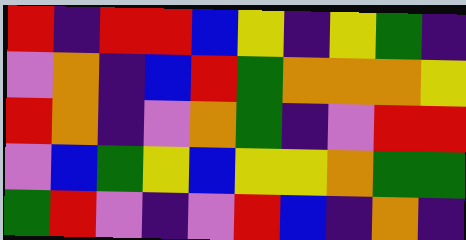[["red", "indigo", "red", "red", "blue", "yellow", "indigo", "yellow", "green", "indigo"], ["violet", "orange", "indigo", "blue", "red", "green", "orange", "orange", "orange", "yellow"], ["red", "orange", "indigo", "violet", "orange", "green", "indigo", "violet", "red", "red"], ["violet", "blue", "green", "yellow", "blue", "yellow", "yellow", "orange", "green", "green"], ["green", "red", "violet", "indigo", "violet", "red", "blue", "indigo", "orange", "indigo"]]